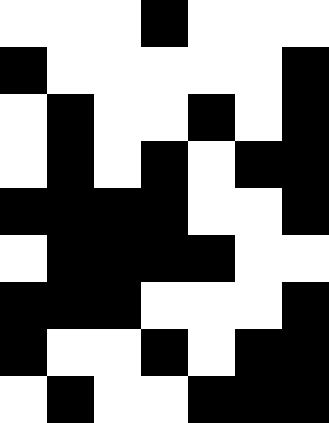[["white", "white", "white", "black", "white", "white", "white"], ["black", "white", "white", "white", "white", "white", "black"], ["white", "black", "white", "white", "black", "white", "black"], ["white", "black", "white", "black", "white", "black", "black"], ["black", "black", "black", "black", "white", "white", "black"], ["white", "black", "black", "black", "black", "white", "white"], ["black", "black", "black", "white", "white", "white", "black"], ["black", "white", "white", "black", "white", "black", "black"], ["white", "black", "white", "white", "black", "black", "black"]]